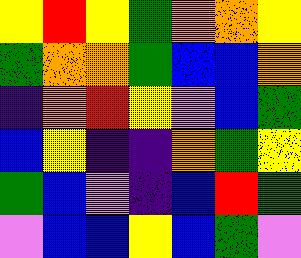[["yellow", "red", "yellow", "green", "orange", "orange", "yellow"], ["green", "orange", "orange", "green", "blue", "blue", "orange"], ["indigo", "orange", "red", "yellow", "violet", "blue", "green"], ["blue", "yellow", "indigo", "indigo", "orange", "green", "yellow"], ["green", "blue", "violet", "indigo", "blue", "red", "green"], ["violet", "blue", "blue", "yellow", "blue", "green", "violet"]]